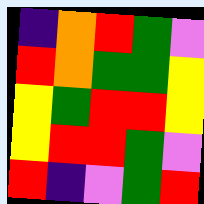[["indigo", "orange", "red", "green", "violet"], ["red", "orange", "green", "green", "yellow"], ["yellow", "green", "red", "red", "yellow"], ["yellow", "red", "red", "green", "violet"], ["red", "indigo", "violet", "green", "red"]]